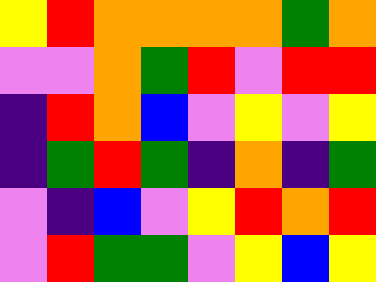[["yellow", "red", "orange", "orange", "orange", "orange", "green", "orange"], ["violet", "violet", "orange", "green", "red", "violet", "red", "red"], ["indigo", "red", "orange", "blue", "violet", "yellow", "violet", "yellow"], ["indigo", "green", "red", "green", "indigo", "orange", "indigo", "green"], ["violet", "indigo", "blue", "violet", "yellow", "red", "orange", "red"], ["violet", "red", "green", "green", "violet", "yellow", "blue", "yellow"]]